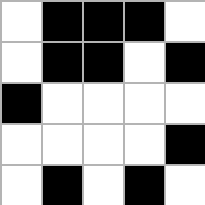[["white", "black", "black", "black", "white"], ["white", "black", "black", "white", "black"], ["black", "white", "white", "white", "white"], ["white", "white", "white", "white", "black"], ["white", "black", "white", "black", "white"]]